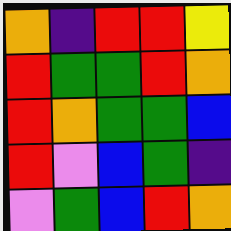[["orange", "indigo", "red", "red", "yellow"], ["red", "green", "green", "red", "orange"], ["red", "orange", "green", "green", "blue"], ["red", "violet", "blue", "green", "indigo"], ["violet", "green", "blue", "red", "orange"]]